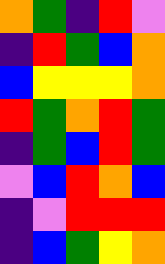[["orange", "green", "indigo", "red", "violet"], ["indigo", "red", "green", "blue", "orange"], ["blue", "yellow", "yellow", "yellow", "orange"], ["red", "green", "orange", "red", "green"], ["indigo", "green", "blue", "red", "green"], ["violet", "blue", "red", "orange", "blue"], ["indigo", "violet", "red", "red", "red"], ["indigo", "blue", "green", "yellow", "orange"]]